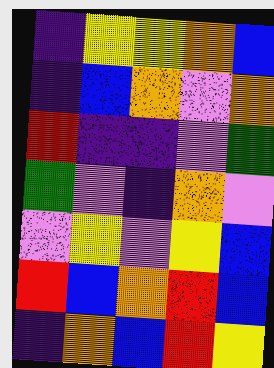[["indigo", "yellow", "yellow", "orange", "blue"], ["indigo", "blue", "orange", "violet", "orange"], ["red", "indigo", "indigo", "violet", "green"], ["green", "violet", "indigo", "orange", "violet"], ["violet", "yellow", "violet", "yellow", "blue"], ["red", "blue", "orange", "red", "blue"], ["indigo", "orange", "blue", "red", "yellow"]]